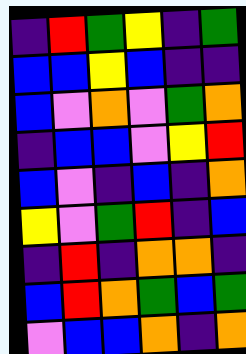[["indigo", "red", "green", "yellow", "indigo", "green"], ["blue", "blue", "yellow", "blue", "indigo", "indigo"], ["blue", "violet", "orange", "violet", "green", "orange"], ["indigo", "blue", "blue", "violet", "yellow", "red"], ["blue", "violet", "indigo", "blue", "indigo", "orange"], ["yellow", "violet", "green", "red", "indigo", "blue"], ["indigo", "red", "indigo", "orange", "orange", "indigo"], ["blue", "red", "orange", "green", "blue", "green"], ["violet", "blue", "blue", "orange", "indigo", "orange"]]